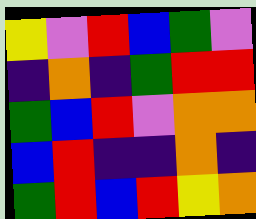[["yellow", "violet", "red", "blue", "green", "violet"], ["indigo", "orange", "indigo", "green", "red", "red"], ["green", "blue", "red", "violet", "orange", "orange"], ["blue", "red", "indigo", "indigo", "orange", "indigo"], ["green", "red", "blue", "red", "yellow", "orange"]]